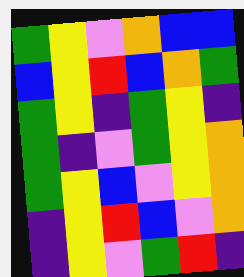[["green", "yellow", "violet", "orange", "blue", "blue"], ["blue", "yellow", "red", "blue", "orange", "green"], ["green", "yellow", "indigo", "green", "yellow", "indigo"], ["green", "indigo", "violet", "green", "yellow", "orange"], ["green", "yellow", "blue", "violet", "yellow", "orange"], ["indigo", "yellow", "red", "blue", "violet", "orange"], ["indigo", "yellow", "violet", "green", "red", "indigo"]]